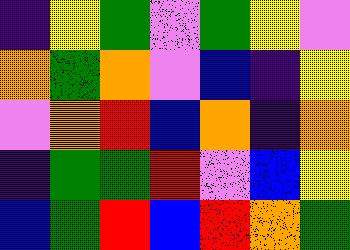[["indigo", "yellow", "green", "violet", "green", "yellow", "violet"], ["orange", "green", "orange", "violet", "blue", "indigo", "yellow"], ["violet", "orange", "red", "blue", "orange", "indigo", "orange"], ["indigo", "green", "green", "red", "violet", "blue", "yellow"], ["blue", "green", "red", "blue", "red", "orange", "green"]]